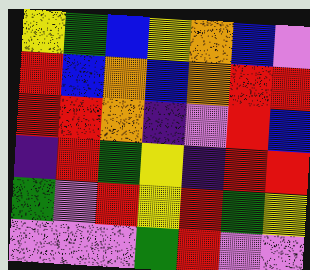[["yellow", "green", "blue", "yellow", "orange", "blue", "violet"], ["red", "blue", "orange", "blue", "orange", "red", "red"], ["red", "red", "orange", "indigo", "violet", "red", "blue"], ["indigo", "red", "green", "yellow", "indigo", "red", "red"], ["green", "violet", "red", "yellow", "red", "green", "yellow"], ["violet", "violet", "violet", "green", "red", "violet", "violet"]]